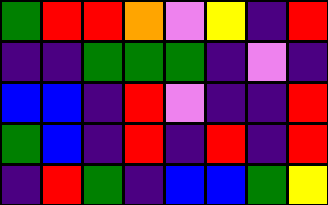[["green", "red", "red", "orange", "violet", "yellow", "indigo", "red"], ["indigo", "indigo", "green", "green", "green", "indigo", "violet", "indigo"], ["blue", "blue", "indigo", "red", "violet", "indigo", "indigo", "red"], ["green", "blue", "indigo", "red", "indigo", "red", "indigo", "red"], ["indigo", "red", "green", "indigo", "blue", "blue", "green", "yellow"]]